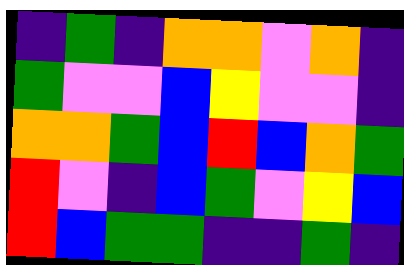[["indigo", "green", "indigo", "orange", "orange", "violet", "orange", "indigo"], ["green", "violet", "violet", "blue", "yellow", "violet", "violet", "indigo"], ["orange", "orange", "green", "blue", "red", "blue", "orange", "green"], ["red", "violet", "indigo", "blue", "green", "violet", "yellow", "blue"], ["red", "blue", "green", "green", "indigo", "indigo", "green", "indigo"]]